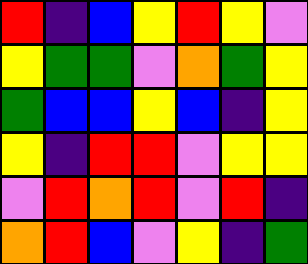[["red", "indigo", "blue", "yellow", "red", "yellow", "violet"], ["yellow", "green", "green", "violet", "orange", "green", "yellow"], ["green", "blue", "blue", "yellow", "blue", "indigo", "yellow"], ["yellow", "indigo", "red", "red", "violet", "yellow", "yellow"], ["violet", "red", "orange", "red", "violet", "red", "indigo"], ["orange", "red", "blue", "violet", "yellow", "indigo", "green"]]